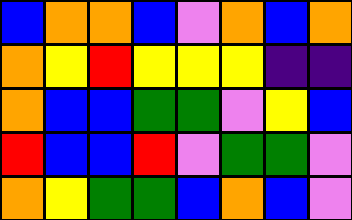[["blue", "orange", "orange", "blue", "violet", "orange", "blue", "orange"], ["orange", "yellow", "red", "yellow", "yellow", "yellow", "indigo", "indigo"], ["orange", "blue", "blue", "green", "green", "violet", "yellow", "blue"], ["red", "blue", "blue", "red", "violet", "green", "green", "violet"], ["orange", "yellow", "green", "green", "blue", "orange", "blue", "violet"]]